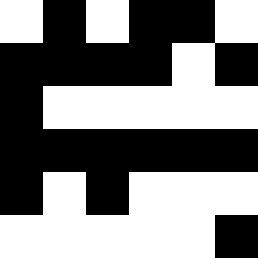[["white", "black", "white", "black", "black", "white"], ["black", "black", "black", "black", "white", "black"], ["black", "white", "white", "white", "white", "white"], ["black", "black", "black", "black", "black", "black"], ["black", "white", "black", "white", "white", "white"], ["white", "white", "white", "white", "white", "black"]]